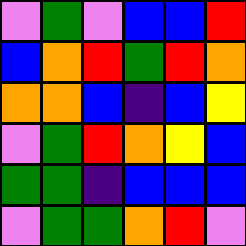[["violet", "green", "violet", "blue", "blue", "red"], ["blue", "orange", "red", "green", "red", "orange"], ["orange", "orange", "blue", "indigo", "blue", "yellow"], ["violet", "green", "red", "orange", "yellow", "blue"], ["green", "green", "indigo", "blue", "blue", "blue"], ["violet", "green", "green", "orange", "red", "violet"]]